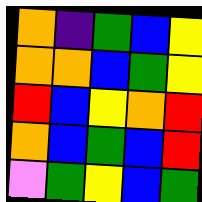[["orange", "indigo", "green", "blue", "yellow"], ["orange", "orange", "blue", "green", "yellow"], ["red", "blue", "yellow", "orange", "red"], ["orange", "blue", "green", "blue", "red"], ["violet", "green", "yellow", "blue", "green"]]